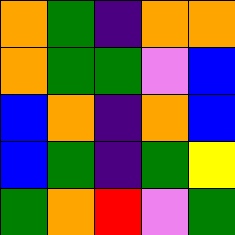[["orange", "green", "indigo", "orange", "orange"], ["orange", "green", "green", "violet", "blue"], ["blue", "orange", "indigo", "orange", "blue"], ["blue", "green", "indigo", "green", "yellow"], ["green", "orange", "red", "violet", "green"]]